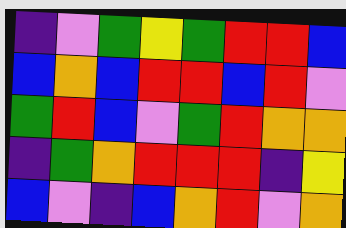[["indigo", "violet", "green", "yellow", "green", "red", "red", "blue"], ["blue", "orange", "blue", "red", "red", "blue", "red", "violet"], ["green", "red", "blue", "violet", "green", "red", "orange", "orange"], ["indigo", "green", "orange", "red", "red", "red", "indigo", "yellow"], ["blue", "violet", "indigo", "blue", "orange", "red", "violet", "orange"]]